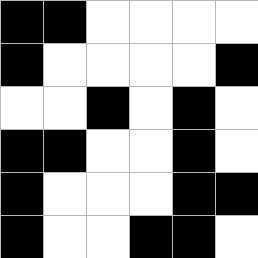[["black", "black", "white", "white", "white", "white"], ["black", "white", "white", "white", "white", "black"], ["white", "white", "black", "white", "black", "white"], ["black", "black", "white", "white", "black", "white"], ["black", "white", "white", "white", "black", "black"], ["black", "white", "white", "black", "black", "white"]]